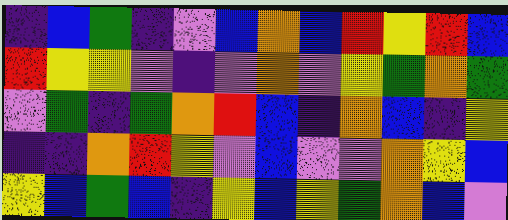[["indigo", "blue", "green", "indigo", "violet", "blue", "orange", "blue", "red", "yellow", "red", "blue"], ["red", "yellow", "yellow", "violet", "indigo", "violet", "orange", "violet", "yellow", "green", "orange", "green"], ["violet", "green", "indigo", "green", "orange", "red", "blue", "indigo", "orange", "blue", "indigo", "yellow"], ["indigo", "indigo", "orange", "red", "yellow", "violet", "blue", "violet", "violet", "orange", "yellow", "blue"], ["yellow", "blue", "green", "blue", "indigo", "yellow", "blue", "yellow", "green", "orange", "blue", "violet"]]